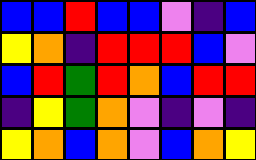[["blue", "blue", "red", "blue", "blue", "violet", "indigo", "blue"], ["yellow", "orange", "indigo", "red", "red", "red", "blue", "violet"], ["blue", "red", "green", "red", "orange", "blue", "red", "red"], ["indigo", "yellow", "green", "orange", "violet", "indigo", "violet", "indigo"], ["yellow", "orange", "blue", "orange", "violet", "blue", "orange", "yellow"]]